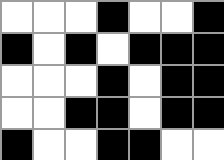[["white", "white", "white", "black", "white", "white", "black"], ["black", "white", "black", "white", "black", "black", "black"], ["white", "white", "white", "black", "white", "black", "black"], ["white", "white", "black", "black", "white", "black", "black"], ["black", "white", "white", "black", "black", "white", "white"]]